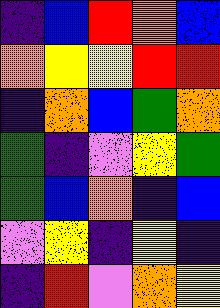[["indigo", "blue", "red", "orange", "blue"], ["orange", "yellow", "yellow", "red", "red"], ["indigo", "orange", "blue", "green", "orange"], ["green", "indigo", "violet", "yellow", "green"], ["green", "blue", "orange", "indigo", "blue"], ["violet", "yellow", "indigo", "yellow", "indigo"], ["indigo", "red", "violet", "orange", "yellow"]]